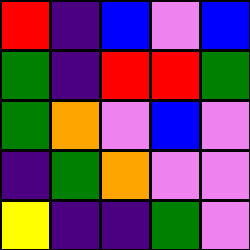[["red", "indigo", "blue", "violet", "blue"], ["green", "indigo", "red", "red", "green"], ["green", "orange", "violet", "blue", "violet"], ["indigo", "green", "orange", "violet", "violet"], ["yellow", "indigo", "indigo", "green", "violet"]]